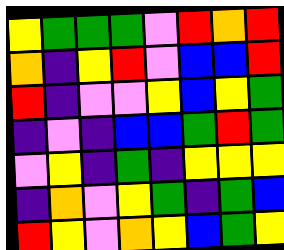[["yellow", "green", "green", "green", "violet", "red", "orange", "red"], ["orange", "indigo", "yellow", "red", "violet", "blue", "blue", "red"], ["red", "indigo", "violet", "violet", "yellow", "blue", "yellow", "green"], ["indigo", "violet", "indigo", "blue", "blue", "green", "red", "green"], ["violet", "yellow", "indigo", "green", "indigo", "yellow", "yellow", "yellow"], ["indigo", "orange", "violet", "yellow", "green", "indigo", "green", "blue"], ["red", "yellow", "violet", "orange", "yellow", "blue", "green", "yellow"]]